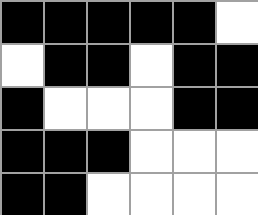[["black", "black", "black", "black", "black", "white"], ["white", "black", "black", "white", "black", "black"], ["black", "white", "white", "white", "black", "black"], ["black", "black", "black", "white", "white", "white"], ["black", "black", "white", "white", "white", "white"]]